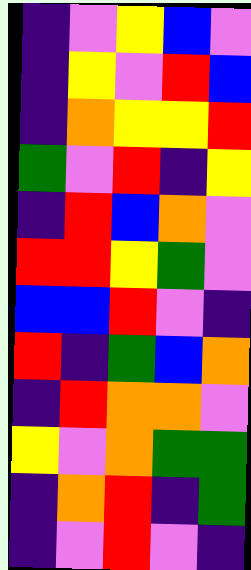[["indigo", "violet", "yellow", "blue", "violet"], ["indigo", "yellow", "violet", "red", "blue"], ["indigo", "orange", "yellow", "yellow", "red"], ["green", "violet", "red", "indigo", "yellow"], ["indigo", "red", "blue", "orange", "violet"], ["red", "red", "yellow", "green", "violet"], ["blue", "blue", "red", "violet", "indigo"], ["red", "indigo", "green", "blue", "orange"], ["indigo", "red", "orange", "orange", "violet"], ["yellow", "violet", "orange", "green", "green"], ["indigo", "orange", "red", "indigo", "green"], ["indigo", "violet", "red", "violet", "indigo"]]